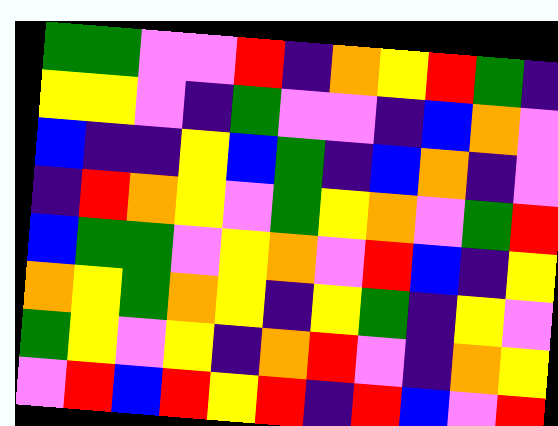[["green", "green", "violet", "violet", "red", "indigo", "orange", "yellow", "red", "green", "indigo"], ["yellow", "yellow", "violet", "indigo", "green", "violet", "violet", "indigo", "blue", "orange", "violet"], ["blue", "indigo", "indigo", "yellow", "blue", "green", "indigo", "blue", "orange", "indigo", "violet"], ["indigo", "red", "orange", "yellow", "violet", "green", "yellow", "orange", "violet", "green", "red"], ["blue", "green", "green", "violet", "yellow", "orange", "violet", "red", "blue", "indigo", "yellow"], ["orange", "yellow", "green", "orange", "yellow", "indigo", "yellow", "green", "indigo", "yellow", "violet"], ["green", "yellow", "violet", "yellow", "indigo", "orange", "red", "violet", "indigo", "orange", "yellow"], ["violet", "red", "blue", "red", "yellow", "red", "indigo", "red", "blue", "violet", "red"]]